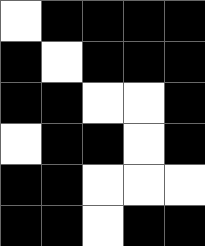[["white", "black", "black", "black", "black"], ["black", "white", "black", "black", "black"], ["black", "black", "white", "white", "black"], ["white", "black", "black", "white", "black"], ["black", "black", "white", "white", "white"], ["black", "black", "white", "black", "black"]]